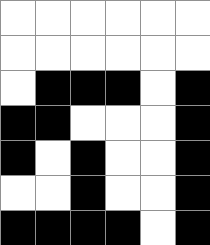[["white", "white", "white", "white", "white", "white"], ["white", "white", "white", "white", "white", "white"], ["white", "black", "black", "black", "white", "black"], ["black", "black", "white", "white", "white", "black"], ["black", "white", "black", "white", "white", "black"], ["white", "white", "black", "white", "white", "black"], ["black", "black", "black", "black", "white", "black"]]